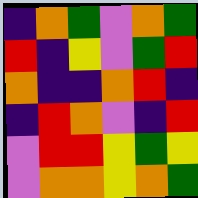[["indigo", "orange", "green", "violet", "orange", "green"], ["red", "indigo", "yellow", "violet", "green", "red"], ["orange", "indigo", "indigo", "orange", "red", "indigo"], ["indigo", "red", "orange", "violet", "indigo", "red"], ["violet", "red", "red", "yellow", "green", "yellow"], ["violet", "orange", "orange", "yellow", "orange", "green"]]